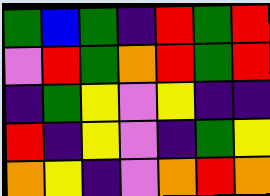[["green", "blue", "green", "indigo", "red", "green", "red"], ["violet", "red", "green", "orange", "red", "green", "red"], ["indigo", "green", "yellow", "violet", "yellow", "indigo", "indigo"], ["red", "indigo", "yellow", "violet", "indigo", "green", "yellow"], ["orange", "yellow", "indigo", "violet", "orange", "red", "orange"]]